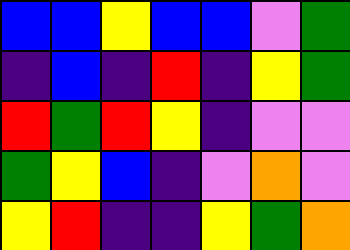[["blue", "blue", "yellow", "blue", "blue", "violet", "green"], ["indigo", "blue", "indigo", "red", "indigo", "yellow", "green"], ["red", "green", "red", "yellow", "indigo", "violet", "violet"], ["green", "yellow", "blue", "indigo", "violet", "orange", "violet"], ["yellow", "red", "indigo", "indigo", "yellow", "green", "orange"]]